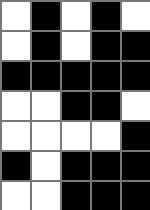[["white", "black", "white", "black", "white"], ["white", "black", "white", "black", "black"], ["black", "black", "black", "black", "black"], ["white", "white", "black", "black", "white"], ["white", "white", "white", "white", "black"], ["black", "white", "black", "black", "black"], ["white", "white", "black", "black", "black"]]